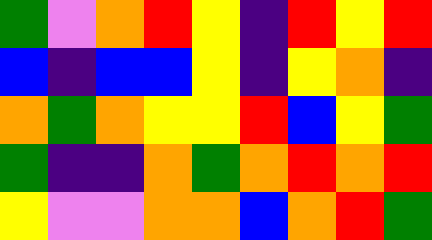[["green", "violet", "orange", "red", "yellow", "indigo", "red", "yellow", "red"], ["blue", "indigo", "blue", "blue", "yellow", "indigo", "yellow", "orange", "indigo"], ["orange", "green", "orange", "yellow", "yellow", "red", "blue", "yellow", "green"], ["green", "indigo", "indigo", "orange", "green", "orange", "red", "orange", "red"], ["yellow", "violet", "violet", "orange", "orange", "blue", "orange", "red", "green"]]